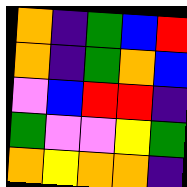[["orange", "indigo", "green", "blue", "red"], ["orange", "indigo", "green", "orange", "blue"], ["violet", "blue", "red", "red", "indigo"], ["green", "violet", "violet", "yellow", "green"], ["orange", "yellow", "orange", "orange", "indigo"]]